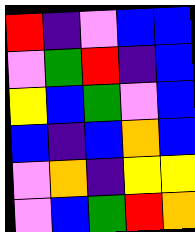[["red", "indigo", "violet", "blue", "blue"], ["violet", "green", "red", "indigo", "blue"], ["yellow", "blue", "green", "violet", "blue"], ["blue", "indigo", "blue", "orange", "blue"], ["violet", "orange", "indigo", "yellow", "yellow"], ["violet", "blue", "green", "red", "orange"]]